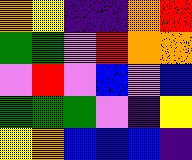[["orange", "yellow", "indigo", "indigo", "orange", "red"], ["green", "green", "violet", "red", "orange", "orange"], ["violet", "red", "violet", "blue", "violet", "blue"], ["green", "green", "green", "violet", "indigo", "yellow"], ["yellow", "orange", "blue", "blue", "blue", "indigo"]]